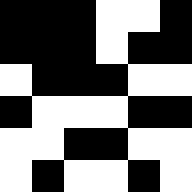[["black", "black", "black", "white", "white", "black"], ["black", "black", "black", "white", "black", "black"], ["white", "black", "black", "black", "white", "white"], ["black", "white", "white", "white", "black", "black"], ["white", "white", "black", "black", "white", "white"], ["white", "black", "white", "white", "black", "white"]]